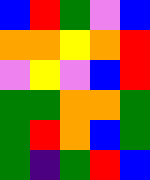[["blue", "red", "green", "violet", "blue"], ["orange", "orange", "yellow", "orange", "red"], ["violet", "yellow", "violet", "blue", "red"], ["green", "green", "orange", "orange", "green"], ["green", "red", "orange", "blue", "green"], ["green", "indigo", "green", "red", "blue"]]